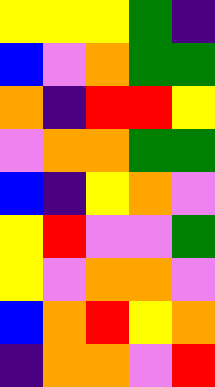[["yellow", "yellow", "yellow", "green", "indigo"], ["blue", "violet", "orange", "green", "green"], ["orange", "indigo", "red", "red", "yellow"], ["violet", "orange", "orange", "green", "green"], ["blue", "indigo", "yellow", "orange", "violet"], ["yellow", "red", "violet", "violet", "green"], ["yellow", "violet", "orange", "orange", "violet"], ["blue", "orange", "red", "yellow", "orange"], ["indigo", "orange", "orange", "violet", "red"]]